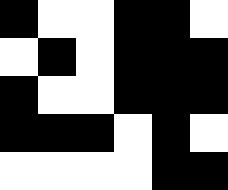[["black", "white", "white", "black", "black", "white"], ["white", "black", "white", "black", "black", "black"], ["black", "white", "white", "black", "black", "black"], ["black", "black", "black", "white", "black", "white"], ["white", "white", "white", "white", "black", "black"]]